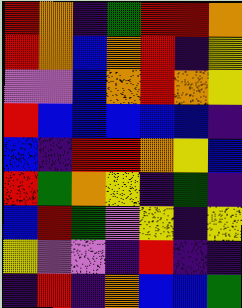[["red", "orange", "indigo", "green", "red", "red", "orange"], ["red", "orange", "blue", "orange", "red", "indigo", "yellow"], ["violet", "violet", "blue", "orange", "red", "orange", "yellow"], ["red", "blue", "blue", "blue", "blue", "blue", "indigo"], ["blue", "indigo", "red", "red", "orange", "yellow", "blue"], ["red", "green", "orange", "yellow", "indigo", "green", "indigo"], ["blue", "red", "green", "violet", "yellow", "indigo", "yellow"], ["yellow", "violet", "violet", "indigo", "red", "indigo", "indigo"], ["indigo", "red", "indigo", "orange", "blue", "blue", "green"]]